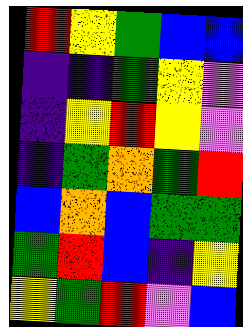[["red", "yellow", "green", "blue", "blue"], ["indigo", "indigo", "green", "yellow", "violet"], ["indigo", "yellow", "red", "yellow", "violet"], ["indigo", "green", "orange", "green", "red"], ["blue", "orange", "blue", "green", "green"], ["green", "red", "blue", "indigo", "yellow"], ["yellow", "green", "red", "violet", "blue"]]